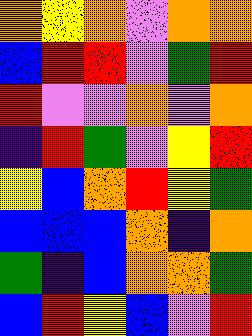[["orange", "yellow", "orange", "violet", "orange", "orange"], ["blue", "red", "red", "violet", "green", "red"], ["red", "violet", "violet", "orange", "violet", "orange"], ["indigo", "red", "green", "violet", "yellow", "red"], ["yellow", "blue", "orange", "red", "yellow", "green"], ["blue", "blue", "blue", "orange", "indigo", "orange"], ["green", "indigo", "blue", "orange", "orange", "green"], ["blue", "red", "yellow", "blue", "violet", "red"]]